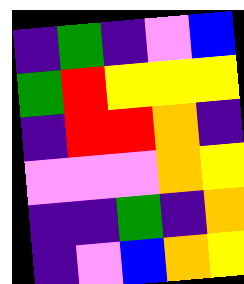[["indigo", "green", "indigo", "violet", "blue"], ["green", "red", "yellow", "yellow", "yellow"], ["indigo", "red", "red", "orange", "indigo"], ["violet", "violet", "violet", "orange", "yellow"], ["indigo", "indigo", "green", "indigo", "orange"], ["indigo", "violet", "blue", "orange", "yellow"]]